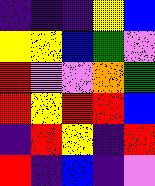[["indigo", "indigo", "indigo", "yellow", "blue"], ["yellow", "yellow", "blue", "green", "violet"], ["red", "violet", "violet", "orange", "green"], ["red", "yellow", "red", "red", "blue"], ["indigo", "red", "yellow", "indigo", "red"], ["red", "indigo", "blue", "indigo", "violet"]]